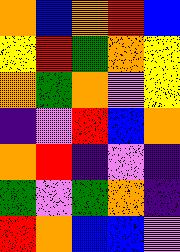[["orange", "blue", "orange", "red", "blue"], ["yellow", "red", "green", "orange", "yellow"], ["orange", "green", "orange", "violet", "yellow"], ["indigo", "violet", "red", "blue", "orange"], ["orange", "red", "indigo", "violet", "indigo"], ["green", "violet", "green", "orange", "indigo"], ["red", "orange", "blue", "blue", "violet"]]